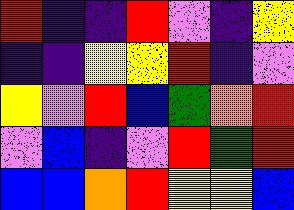[["red", "indigo", "indigo", "red", "violet", "indigo", "yellow"], ["indigo", "indigo", "yellow", "yellow", "red", "indigo", "violet"], ["yellow", "violet", "red", "blue", "green", "orange", "red"], ["violet", "blue", "indigo", "violet", "red", "green", "red"], ["blue", "blue", "orange", "red", "yellow", "yellow", "blue"]]